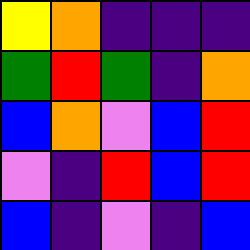[["yellow", "orange", "indigo", "indigo", "indigo"], ["green", "red", "green", "indigo", "orange"], ["blue", "orange", "violet", "blue", "red"], ["violet", "indigo", "red", "blue", "red"], ["blue", "indigo", "violet", "indigo", "blue"]]